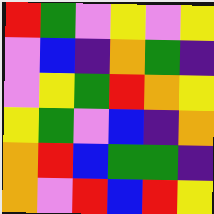[["red", "green", "violet", "yellow", "violet", "yellow"], ["violet", "blue", "indigo", "orange", "green", "indigo"], ["violet", "yellow", "green", "red", "orange", "yellow"], ["yellow", "green", "violet", "blue", "indigo", "orange"], ["orange", "red", "blue", "green", "green", "indigo"], ["orange", "violet", "red", "blue", "red", "yellow"]]